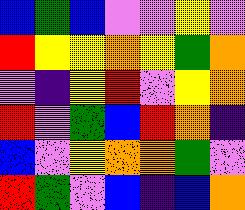[["blue", "green", "blue", "violet", "violet", "yellow", "violet"], ["red", "yellow", "yellow", "orange", "yellow", "green", "orange"], ["violet", "indigo", "yellow", "red", "violet", "yellow", "orange"], ["red", "violet", "green", "blue", "red", "orange", "indigo"], ["blue", "violet", "yellow", "orange", "orange", "green", "violet"], ["red", "green", "violet", "blue", "indigo", "blue", "orange"]]